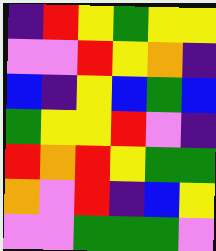[["indigo", "red", "yellow", "green", "yellow", "yellow"], ["violet", "violet", "red", "yellow", "orange", "indigo"], ["blue", "indigo", "yellow", "blue", "green", "blue"], ["green", "yellow", "yellow", "red", "violet", "indigo"], ["red", "orange", "red", "yellow", "green", "green"], ["orange", "violet", "red", "indigo", "blue", "yellow"], ["violet", "violet", "green", "green", "green", "violet"]]